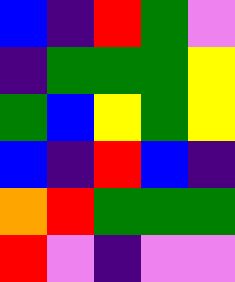[["blue", "indigo", "red", "green", "violet"], ["indigo", "green", "green", "green", "yellow"], ["green", "blue", "yellow", "green", "yellow"], ["blue", "indigo", "red", "blue", "indigo"], ["orange", "red", "green", "green", "green"], ["red", "violet", "indigo", "violet", "violet"]]